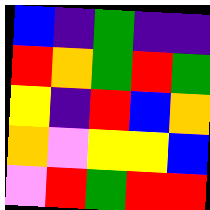[["blue", "indigo", "green", "indigo", "indigo"], ["red", "orange", "green", "red", "green"], ["yellow", "indigo", "red", "blue", "orange"], ["orange", "violet", "yellow", "yellow", "blue"], ["violet", "red", "green", "red", "red"]]